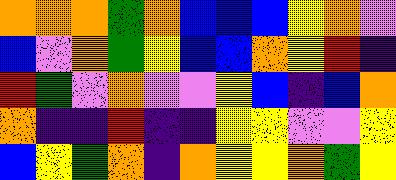[["orange", "orange", "orange", "green", "orange", "blue", "blue", "blue", "yellow", "orange", "violet"], ["blue", "violet", "orange", "green", "yellow", "blue", "blue", "orange", "yellow", "red", "indigo"], ["red", "green", "violet", "orange", "violet", "violet", "yellow", "blue", "indigo", "blue", "orange"], ["orange", "indigo", "indigo", "red", "indigo", "indigo", "yellow", "yellow", "violet", "violet", "yellow"], ["blue", "yellow", "green", "orange", "indigo", "orange", "yellow", "yellow", "orange", "green", "yellow"]]